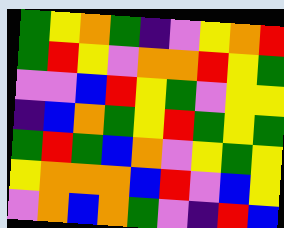[["green", "yellow", "orange", "green", "indigo", "violet", "yellow", "orange", "red"], ["green", "red", "yellow", "violet", "orange", "orange", "red", "yellow", "green"], ["violet", "violet", "blue", "red", "yellow", "green", "violet", "yellow", "yellow"], ["indigo", "blue", "orange", "green", "yellow", "red", "green", "yellow", "green"], ["green", "red", "green", "blue", "orange", "violet", "yellow", "green", "yellow"], ["yellow", "orange", "orange", "orange", "blue", "red", "violet", "blue", "yellow"], ["violet", "orange", "blue", "orange", "green", "violet", "indigo", "red", "blue"]]